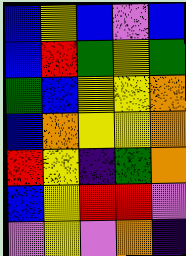[["blue", "yellow", "blue", "violet", "blue"], ["blue", "red", "green", "yellow", "green"], ["green", "blue", "yellow", "yellow", "orange"], ["blue", "orange", "yellow", "yellow", "orange"], ["red", "yellow", "indigo", "green", "orange"], ["blue", "yellow", "red", "red", "violet"], ["violet", "yellow", "violet", "orange", "indigo"]]